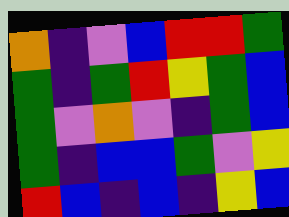[["orange", "indigo", "violet", "blue", "red", "red", "green"], ["green", "indigo", "green", "red", "yellow", "green", "blue"], ["green", "violet", "orange", "violet", "indigo", "green", "blue"], ["green", "indigo", "blue", "blue", "green", "violet", "yellow"], ["red", "blue", "indigo", "blue", "indigo", "yellow", "blue"]]